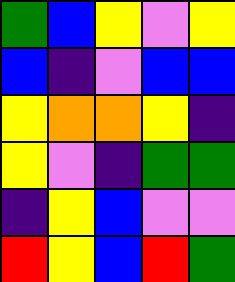[["green", "blue", "yellow", "violet", "yellow"], ["blue", "indigo", "violet", "blue", "blue"], ["yellow", "orange", "orange", "yellow", "indigo"], ["yellow", "violet", "indigo", "green", "green"], ["indigo", "yellow", "blue", "violet", "violet"], ["red", "yellow", "blue", "red", "green"]]